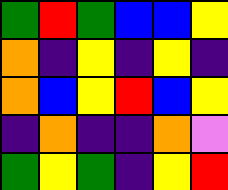[["green", "red", "green", "blue", "blue", "yellow"], ["orange", "indigo", "yellow", "indigo", "yellow", "indigo"], ["orange", "blue", "yellow", "red", "blue", "yellow"], ["indigo", "orange", "indigo", "indigo", "orange", "violet"], ["green", "yellow", "green", "indigo", "yellow", "red"]]